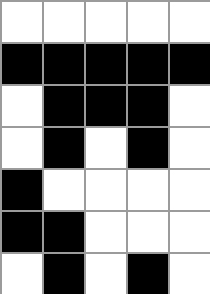[["white", "white", "white", "white", "white"], ["black", "black", "black", "black", "black"], ["white", "black", "black", "black", "white"], ["white", "black", "white", "black", "white"], ["black", "white", "white", "white", "white"], ["black", "black", "white", "white", "white"], ["white", "black", "white", "black", "white"]]